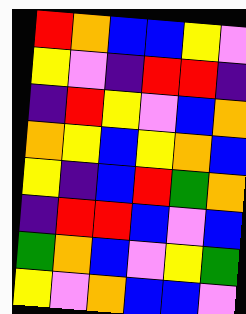[["red", "orange", "blue", "blue", "yellow", "violet"], ["yellow", "violet", "indigo", "red", "red", "indigo"], ["indigo", "red", "yellow", "violet", "blue", "orange"], ["orange", "yellow", "blue", "yellow", "orange", "blue"], ["yellow", "indigo", "blue", "red", "green", "orange"], ["indigo", "red", "red", "blue", "violet", "blue"], ["green", "orange", "blue", "violet", "yellow", "green"], ["yellow", "violet", "orange", "blue", "blue", "violet"]]